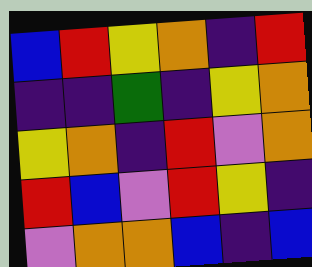[["blue", "red", "yellow", "orange", "indigo", "red"], ["indigo", "indigo", "green", "indigo", "yellow", "orange"], ["yellow", "orange", "indigo", "red", "violet", "orange"], ["red", "blue", "violet", "red", "yellow", "indigo"], ["violet", "orange", "orange", "blue", "indigo", "blue"]]